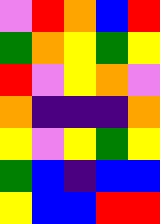[["violet", "red", "orange", "blue", "red"], ["green", "orange", "yellow", "green", "yellow"], ["red", "violet", "yellow", "orange", "violet"], ["orange", "indigo", "indigo", "indigo", "orange"], ["yellow", "violet", "yellow", "green", "yellow"], ["green", "blue", "indigo", "blue", "blue"], ["yellow", "blue", "blue", "red", "red"]]